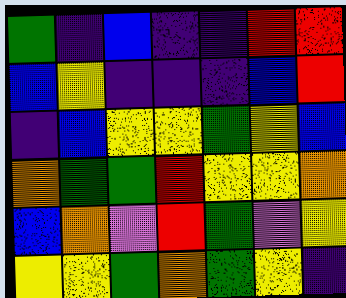[["green", "indigo", "blue", "indigo", "indigo", "red", "red"], ["blue", "yellow", "indigo", "indigo", "indigo", "blue", "red"], ["indigo", "blue", "yellow", "yellow", "green", "yellow", "blue"], ["orange", "green", "green", "red", "yellow", "yellow", "orange"], ["blue", "orange", "violet", "red", "green", "violet", "yellow"], ["yellow", "yellow", "green", "orange", "green", "yellow", "indigo"]]